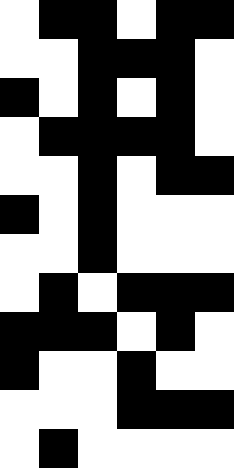[["white", "black", "black", "white", "black", "black"], ["white", "white", "black", "black", "black", "white"], ["black", "white", "black", "white", "black", "white"], ["white", "black", "black", "black", "black", "white"], ["white", "white", "black", "white", "black", "black"], ["black", "white", "black", "white", "white", "white"], ["white", "white", "black", "white", "white", "white"], ["white", "black", "white", "black", "black", "black"], ["black", "black", "black", "white", "black", "white"], ["black", "white", "white", "black", "white", "white"], ["white", "white", "white", "black", "black", "black"], ["white", "black", "white", "white", "white", "white"]]